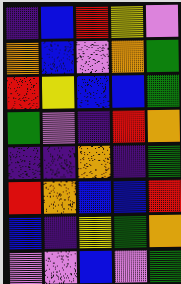[["indigo", "blue", "red", "yellow", "violet"], ["orange", "blue", "violet", "orange", "green"], ["red", "yellow", "blue", "blue", "green"], ["green", "violet", "indigo", "red", "orange"], ["indigo", "indigo", "orange", "indigo", "green"], ["red", "orange", "blue", "blue", "red"], ["blue", "indigo", "yellow", "green", "orange"], ["violet", "violet", "blue", "violet", "green"]]